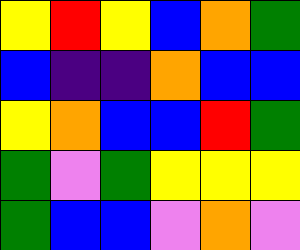[["yellow", "red", "yellow", "blue", "orange", "green"], ["blue", "indigo", "indigo", "orange", "blue", "blue"], ["yellow", "orange", "blue", "blue", "red", "green"], ["green", "violet", "green", "yellow", "yellow", "yellow"], ["green", "blue", "blue", "violet", "orange", "violet"]]